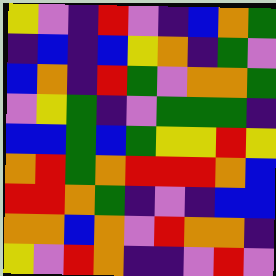[["yellow", "violet", "indigo", "red", "violet", "indigo", "blue", "orange", "green"], ["indigo", "blue", "indigo", "blue", "yellow", "orange", "indigo", "green", "violet"], ["blue", "orange", "indigo", "red", "green", "violet", "orange", "orange", "green"], ["violet", "yellow", "green", "indigo", "violet", "green", "green", "green", "indigo"], ["blue", "blue", "green", "blue", "green", "yellow", "yellow", "red", "yellow"], ["orange", "red", "green", "orange", "red", "red", "red", "orange", "blue"], ["red", "red", "orange", "green", "indigo", "violet", "indigo", "blue", "blue"], ["orange", "orange", "blue", "orange", "violet", "red", "orange", "orange", "indigo"], ["yellow", "violet", "red", "orange", "indigo", "indigo", "violet", "red", "violet"]]